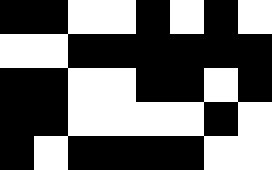[["black", "black", "white", "white", "black", "white", "black", "white"], ["white", "white", "black", "black", "black", "black", "black", "black"], ["black", "black", "white", "white", "black", "black", "white", "black"], ["black", "black", "white", "white", "white", "white", "black", "white"], ["black", "white", "black", "black", "black", "black", "white", "white"]]